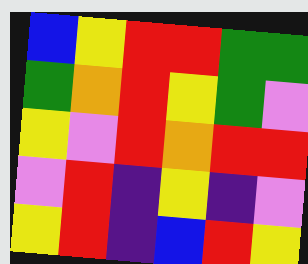[["blue", "yellow", "red", "red", "green", "green"], ["green", "orange", "red", "yellow", "green", "violet"], ["yellow", "violet", "red", "orange", "red", "red"], ["violet", "red", "indigo", "yellow", "indigo", "violet"], ["yellow", "red", "indigo", "blue", "red", "yellow"]]